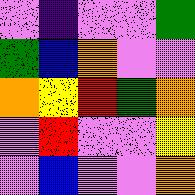[["violet", "indigo", "violet", "violet", "green"], ["green", "blue", "orange", "violet", "violet"], ["orange", "yellow", "red", "green", "orange"], ["violet", "red", "violet", "violet", "yellow"], ["violet", "blue", "violet", "violet", "orange"]]